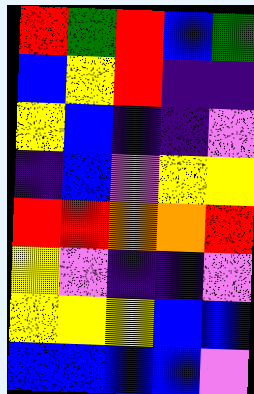[["red", "green", "red", "blue", "green"], ["blue", "yellow", "red", "indigo", "indigo"], ["yellow", "blue", "indigo", "indigo", "violet"], ["indigo", "blue", "violet", "yellow", "yellow"], ["red", "red", "orange", "orange", "red"], ["yellow", "violet", "indigo", "indigo", "violet"], ["yellow", "yellow", "yellow", "blue", "blue"], ["blue", "blue", "blue", "blue", "violet"]]